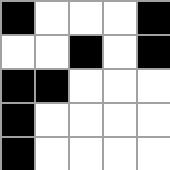[["black", "white", "white", "white", "black"], ["white", "white", "black", "white", "black"], ["black", "black", "white", "white", "white"], ["black", "white", "white", "white", "white"], ["black", "white", "white", "white", "white"]]